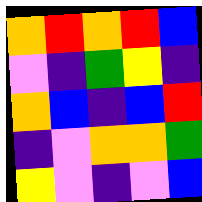[["orange", "red", "orange", "red", "blue"], ["violet", "indigo", "green", "yellow", "indigo"], ["orange", "blue", "indigo", "blue", "red"], ["indigo", "violet", "orange", "orange", "green"], ["yellow", "violet", "indigo", "violet", "blue"]]